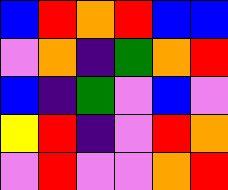[["blue", "red", "orange", "red", "blue", "blue"], ["violet", "orange", "indigo", "green", "orange", "red"], ["blue", "indigo", "green", "violet", "blue", "violet"], ["yellow", "red", "indigo", "violet", "red", "orange"], ["violet", "red", "violet", "violet", "orange", "red"]]